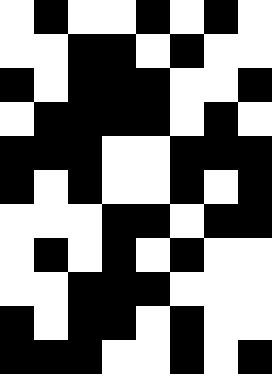[["white", "black", "white", "white", "black", "white", "black", "white"], ["white", "white", "black", "black", "white", "black", "white", "white"], ["black", "white", "black", "black", "black", "white", "white", "black"], ["white", "black", "black", "black", "black", "white", "black", "white"], ["black", "black", "black", "white", "white", "black", "black", "black"], ["black", "white", "black", "white", "white", "black", "white", "black"], ["white", "white", "white", "black", "black", "white", "black", "black"], ["white", "black", "white", "black", "white", "black", "white", "white"], ["white", "white", "black", "black", "black", "white", "white", "white"], ["black", "white", "black", "black", "white", "black", "white", "white"], ["black", "black", "black", "white", "white", "black", "white", "black"]]